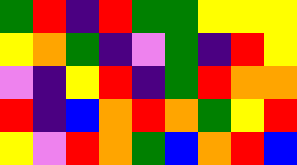[["green", "red", "indigo", "red", "green", "green", "yellow", "yellow", "yellow"], ["yellow", "orange", "green", "indigo", "violet", "green", "indigo", "red", "yellow"], ["violet", "indigo", "yellow", "red", "indigo", "green", "red", "orange", "orange"], ["red", "indigo", "blue", "orange", "red", "orange", "green", "yellow", "red"], ["yellow", "violet", "red", "orange", "green", "blue", "orange", "red", "blue"]]